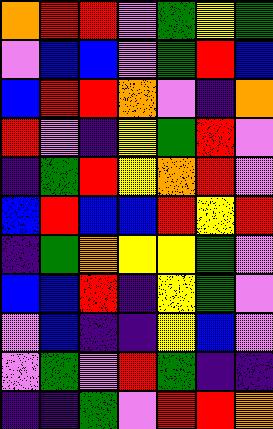[["orange", "red", "red", "violet", "green", "yellow", "green"], ["violet", "blue", "blue", "violet", "green", "red", "blue"], ["blue", "red", "red", "orange", "violet", "indigo", "orange"], ["red", "violet", "indigo", "yellow", "green", "red", "violet"], ["indigo", "green", "red", "yellow", "orange", "red", "violet"], ["blue", "red", "blue", "blue", "red", "yellow", "red"], ["indigo", "green", "orange", "yellow", "yellow", "green", "violet"], ["blue", "blue", "red", "indigo", "yellow", "green", "violet"], ["violet", "blue", "indigo", "indigo", "yellow", "blue", "violet"], ["violet", "green", "violet", "red", "green", "indigo", "indigo"], ["indigo", "indigo", "green", "violet", "red", "red", "orange"]]